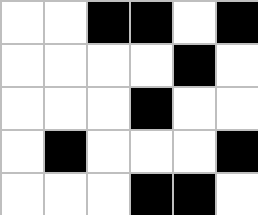[["white", "white", "black", "black", "white", "black"], ["white", "white", "white", "white", "black", "white"], ["white", "white", "white", "black", "white", "white"], ["white", "black", "white", "white", "white", "black"], ["white", "white", "white", "black", "black", "white"]]